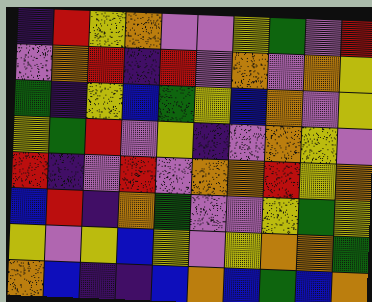[["indigo", "red", "yellow", "orange", "violet", "violet", "yellow", "green", "violet", "red"], ["violet", "orange", "red", "indigo", "red", "violet", "orange", "violet", "orange", "yellow"], ["green", "indigo", "yellow", "blue", "green", "yellow", "blue", "orange", "violet", "yellow"], ["yellow", "green", "red", "violet", "yellow", "indigo", "violet", "orange", "yellow", "violet"], ["red", "indigo", "violet", "red", "violet", "orange", "orange", "red", "yellow", "orange"], ["blue", "red", "indigo", "orange", "green", "violet", "violet", "yellow", "green", "yellow"], ["yellow", "violet", "yellow", "blue", "yellow", "violet", "yellow", "orange", "orange", "green"], ["orange", "blue", "indigo", "indigo", "blue", "orange", "blue", "green", "blue", "orange"]]